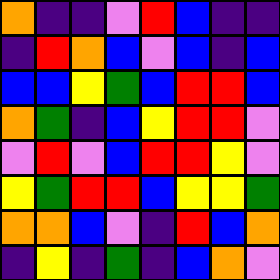[["orange", "indigo", "indigo", "violet", "red", "blue", "indigo", "indigo"], ["indigo", "red", "orange", "blue", "violet", "blue", "indigo", "blue"], ["blue", "blue", "yellow", "green", "blue", "red", "red", "blue"], ["orange", "green", "indigo", "blue", "yellow", "red", "red", "violet"], ["violet", "red", "violet", "blue", "red", "red", "yellow", "violet"], ["yellow", "green", "red", "red", "blue", "yellow", "yellow", "green"], ["orange", "orange", "blue", "violet", "indigo", "red", "blue", "orange"], ["indigo", "yellow", "indigo", "green", "indigo", "blue", "orange", "violet"]]